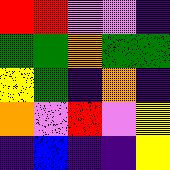[["red", "red", "violet", "violet", "indigo"], ["green", "green", "orange", "green", "green"], ["yellow", "green", "indigo", "orange", "indigo"], ["orange", "violet", "red", "violet", "yellow"], ["indigo", "blue", "indigo", "indigo", "yellow"]]